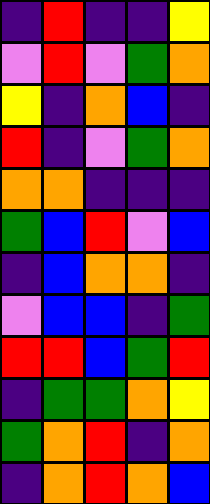[["indigo", "red", "indigo", "indigo", "yellow"], ["violet", "red", "violet", "green", "orange"], ["yellow", "indigo", "orange", "blue", "indigo"], ["red", "indigo", "violet", "green", "orange"], ["orange", "orange", "indigo", "indigo", "indigo"], ["green", "blue", "red", "violet", "blue"], ["indigo", "blue", "orange", "orange", "indigo"], ["violet", "blue", "blue", "indigo", "green"], ["red", "red", "blue", "green", "red"], ["indigo", "green", "green", "orange", "yellow"], ["green", "orange", "red", "indigo", "orange"], ["indigo", "orange", "red", "orange", "blue"]]